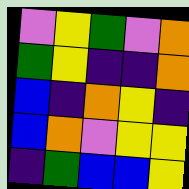[["violet", "yellow", "green", "violet", "orange"], ["green", "yellow", "indigo", "indigo", "orange"], ["blue", "indigo", "orange", "yellow", "indigo"], ["blue", "orange", "violet", "yellow", "yellow"], ["indigo", "green", "blue", "blue", "yellow"]]